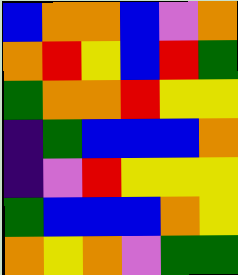[["blue", "orange", "orange", "blue", "violet", "orange"], ["orange", "red", "yellow", "blue", "red", "green"], ["green", "orange", "orange", "red", "yellow", "yellow"], ["indigo", "green", "blue", "blue", "blue", "orange"], ["indigo", "violet", "red", "yellow", "yellow", "yellow"], ["green", "blue", "blue", "blue", "orange", "yellow"], ["orange", "yellow", "orange", "violet", "green", "green"]]